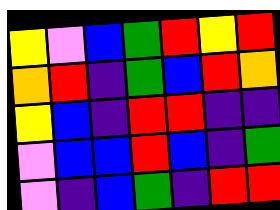[["yellow", "violet", "blue", "green", "red", "yellow", "red"], ["orange", "red", "indigo", "green", "blue", "red", "orange"], ["yellow", "blue", "indigo", "red", "red", "indigo", "indigo"], ["violet", "blue", "blue", "red", "blue", "indigo", "green"], ["violet", "indigo", "blue", "green", "indigo", "red", "red"]]